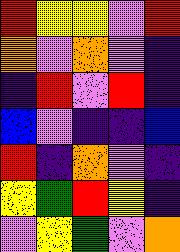[["red", "yellow", "yellow", "violet", "red"], ["orange", "violet", "orange", "violet", "indigo"], ["indigo", "red", "violet", "red", "indigo"], ["blue", "violet", "indigo", "indigo", "blue"], ["red", "indigo", "orange", "violet", "indigo"], ["yellow", "green", "red", "yellow", "indigo"], ["violet", "yellow", "green", "violet", "orange"]]